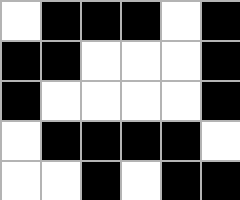[["white", "black", "black", "black", "white", "black"], ["black", "black", "white", "white", "white", "black"], ["black", "white", "white", "white", "white", "black"], ["white", "black", "black", "black", "black", "white"], ["white", "white", "black", "white", "black", "black"]]